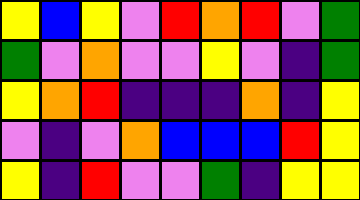[["yellow", "blue", "yellow", "violet", "red", "orange", "red", "violet", "green"], ["green", "violet", "orange", "violet", "violet", "yellow", "violet", "indigo", "green"], ["yellow", "orange", "red", "indigo", "indigo", "indigo", "orange", "indigo", "yellow"], ["violet", "indigo", "violet", "orange", "blue", "blue", "blue", "red", "yellow"], ["yellow", "indigo", "red", "violet", "violet", "green", "indigo", "yellow", "yellow"]]